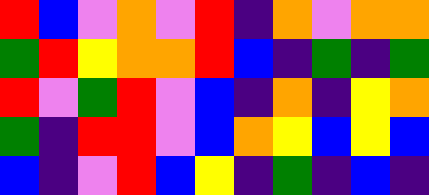[["red", "blue", "violet", "orange", "violet", "red", "indigo", "orange", "violet", "orange", "orange"], ["green", "red", "yellow", "orange", "orange", "red", "blue", "indigo", "green", "indigo", "green"], ["red", "violet", "green", "red", "violet", "blue", "indigo", "orange", "indigo", "yellow", "orange"], ["green", "indigo", "red", "red", "violet", "blue", "orange", "yellow", "blue", "yellow", "blue"], ["blue", "indigo", "violet", "red", "blue", "yellow", "indigo", "green", "indigo", "blue", "indigo"]]